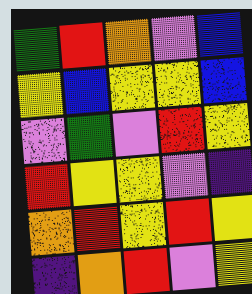[["green", "red", "orange", "violet", "blue"], ["yellow", "blue", "yellow", "yellow", "blue"], ["violet", "green", "violet", "red", "yellow"], ["red", "yellow", "yellow", "violet", "indigo"], ["orange", "red", "yellow", "red", "yellow"], ["indigo", "orange", "red", "violet", "yellow"]]